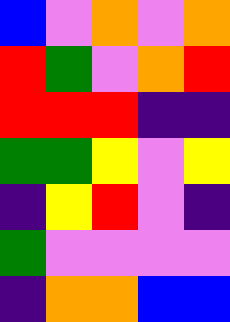[["blue", "violet", "orange", "violet", "orange"], ["red", "green", "violet", "orange", "red"], ["red", "red", "red", "indigo", "indigo"], ["green", "green", "yellow", "violet", "yellow"], ["indigo", "yellow", "red", "violet", "indigo"], ["green", "violet", "violet", "violet", "violet"], ["indigo", "orange", "orange", "blue", "blue"]]